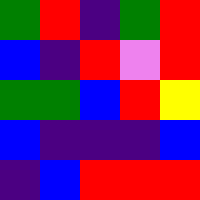[["green", "red", "indigo", "green", "red"], ["blue", "indigo", "red", "violet", "red"], ["green", "green", "blue", "red", "yellow"], ["blue", "indigo", "indigo", "indigo", "blue"], ["indigo", "blue", "red", "red", "red"]]